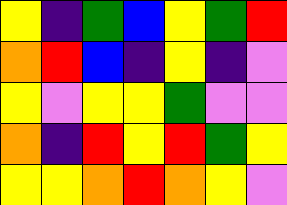[["yellow", "indigo", "green", "blue", "yellow", "green", "red"], ["orange", "red", "blue", "indigo", "yellow", "indigo", "violet"], ["yellow", "violet", "yellow", "yellow", "green", "violet", "violet"], ["orange", "indigo", "red", "yellow", "red", "green", "yellow"], ["yellow", "yellow", "orange", "red", "orange", "yellow", "violet"]]